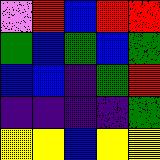[["violet", "red", "blue", "red", "red"], ["green", "blue", "green", "blue", "green"], ["blue", "blue", "indigo", "green", "red"], ["indigo", "indigo", "indigo", "indigo", "green"], ["yellow", "yellow", "blue", "yellow", "yellow"]]